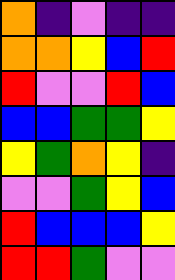[["orange", "indigo", "violet", "indigo", "indigo"], ["orange", "orange", "yellow", "blue", "red"], ["red", "violet", "violet", "red", "blue"], ["blue", "blue", "green", "green", "yellow"], ["yellow", "green", "orange", "yellow", "indigo"], ["violet", "violet", "green", "yellow", "blue"], ["red", "blue", "blue", "blue", "yellow"], ["red", "red", "green", "violet", "violet"]]